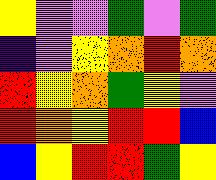[["yellow", "violet", "violet", "green", "violet", "green"], ["indigo", "violet", "yellow", "orange", "red", "orange"], ["red", "yellow", "orange", "green", "yellow", "violet"], ["red", "orange", "yellow", "red", "red", "blue"], ["blue", "yellow", "red", "red", "green", "yellow"]]